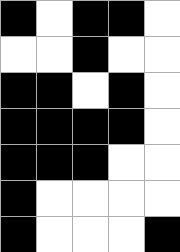[["black", "white", "black", "black", "white"], ["white", "white", "black", "white", "white"], ["black", "black", "white", "black", "white"], ["black", "black", "black", "black", "white"], ["black", "black", "black", "white", "white"], ["black", "white", "white", "white", "white"], ["black", "white", "white", "white", "black"]]